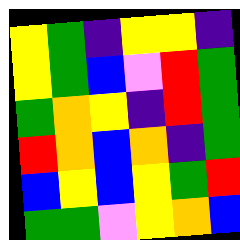[["yellow", "green", "indigo", "yellow", "yellow", "indigo"], ["yellow", "green", "blue", "violet", "red", "green"], ["green", "orange", "yellow", "indigo", "red", "green"], ["red", "orange", "blue", "orange", "indigo", "green"], ["blue", "yellow", "blue", "yellow", "green", "red"], ["green", "green", "violet", "yellow", "orange", "blue"]]